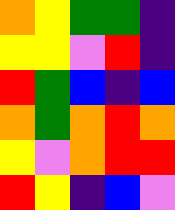[["orange", "yellow", "green", "green", "indigo"], ["yellow", "yellow", "violet", "red", "indigo"], ["red", "green", "blue", "indigo", "blue"], ["orange", "green", "orange", "red", "orange"], ["yellow", "violet", "orange", "red", "red"], ["red", "yellow", "indigo", "blue", "violet"]]